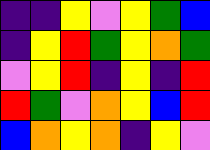[["indigo", "indigo", "yellow", "violet", "yellow", "green", "blue"], ["indigo", "yellow", "red", "green", "yellow", "orange", "green"], ["violet", "yellow", "red", "indigo", "yellow", "indigo", "red"], ["red", "green", "violet", "orange", "yellow", "blue", "red"], ["blue", "orange", "yellow", "orange", "indigo", "yellow", "violet"]]